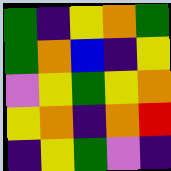[["green", "indigo", "yellow", "orange", "green"], ["green", "orange", "blue", "indigo", "yellow"], ["violet", "yellow", "green", "yellow", "orange"], ["yellow", "orange", "indigo", "orange", "red"], ["indigo", "yellow", "green", "violet", "indigo"]]